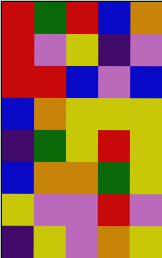[["red", "green", "red", "blue", "orange"], ["red", "violet", "yellow", "indigo", "violet"], ["red", "red", "blue", "violet", "blue"], ["blue", "orange", "yellow", "yellow", "yellow"], ["indigo", "green", "yellow", "red", "yellow"], ["blue", "orange", "orange", "green", "yellow"], ["yellow", "violet", "violet", "red", "violet"], ["indigo", "yellow", "violet", "orange", "yellow"]]